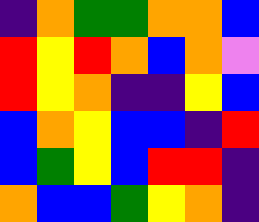[["indigo", "orange", "green", "green", "orange", "orange", "blue"], ["red", "yellow", "red", "orange", "blue", "orange", "violet"], ["red", "yellow", "orange", "indigo", "indigo", "yellow", "blue"], ["blue", "orange", "yellow", "blue", "blue", "indigo", "red"], ["blue", "green", "yellow", "blue", "red", "red", "indigo"], ["orange", "blue", "blue", "green", "yellow", "orange", "indigo"]]